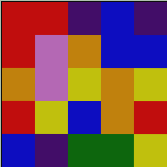[["red", "red", "indigo", "blue", "indigo"], ["red", "violet", "orange", "blue", "blue"], ["orange", "violet", "yellow", "orange", "yellow"], ["red", "yellow", "blue", "orange", "red"], ["blue", "indigo", "green", "green", "yellow"]]